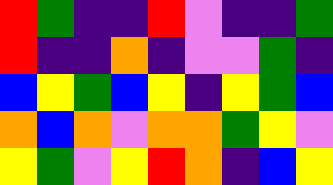[["red", "green", "indigo", "indigo", "red", "violet", "indigo", "indigo", "green"], ["red", "indigo", "indigo", "orange", "indigo", "violet", "violet", "green", "indigo"], ["blue", "yellow", "green", "blue", "yellow", "indigo", "yellow", "green", "blue"], ["orange", "blue", "orange", "violet", "orange", "orange", "green", "yellow", "violet"], ["yellow", "green", "violet", "yellow", "red", "orange", "indigo", "blue", "yellow"]]